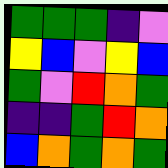[["green", "green", "green", "indigo", "violet"], ["yellow", "blue", "violet", "yellow", "blue"], ["green", "violet", "red", "orange", "green"], ["indigo", "indigo", "green", "red", "orange"], ["blue", "orange", "green", "orange", "green"]]